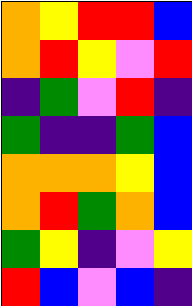[["orange", "yellow", "red", "red", "blue"], ["orange", "red", "yellow", "violet", "red"], ["indigo", "green", "violet", "red", "indigo"], ["green", "indigo", "indigo", "green", "blue"], ["orange", "orange", "orange", "yellow", "blue"], ["orange", "red", "green", "orange", "blue"], ["green", "yellow", "indigo", "violet", "yellow"], ["red", "blue", "violet", "blue", "indigo"]]